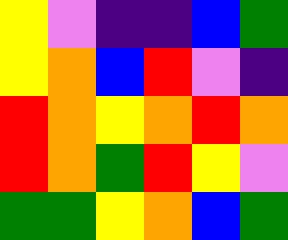[["yellow", "violet", "indigo", "indigo", "blue", "green"], ["yellow", "orange", "blue", "red", "violet", "indigo"], ["red", "orange", "yellow", "orange", "red", "orange"], ["red", "orange", "green", "red", "yellow", "violet"], ["green", "green", "yellow", "orange", "blue", "green"]]